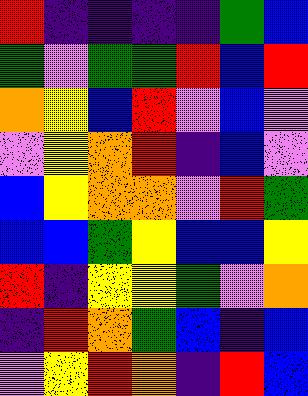[["red", "indigo", "indigo", "indigo", "indigo", "green", "blue"], ["green", "violet", "green", "green", "red", "blue", "red"], ["orange", "yellow", "blue", "red", "violet", "blue", "violet"], ["violet", "yellow", "orange", "red", "indigo", "blue", "violet"], ["blue", "yellow", "orange", "orange", "violet", "red", "green"], ["blue", "blue", "green", "yellow", "blue", "blue", "yellow"], ["red", "indigo", "yellow", "yellow", "green", "violet", "orange"], ["indigo", "red", "orange", "green", "blue", "indigo", "blue"], ["violet", "yellow", "red", "orange", "indigo", "red", "blue"]]